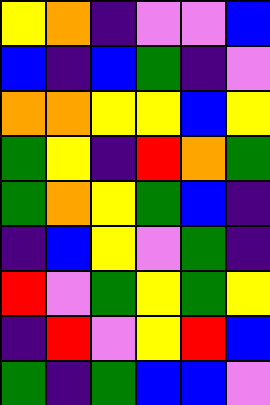[["yellow", "orange", "indigo", "violet", "violet", "blue"], ["blue", "indigo", "blue", "green", "indigo", "violet"], ["orange", "orange", "yellow", "yellow", "blue", "yellow"], ["green", "yellow", "indigo", "red", "orange", "green"], ["green", "orange", "yellow", "green", "blue", "indigo"], ["indigo", "blue", "yellow", "violet", "green", "indigo"], ["red", "violet", "green", "yellow", "green", "yellow"], ["indigo", "red", "violet", "yellow", "red", "blue"], ["green", "indigo", "green", "blue", "blue", "violet"]]